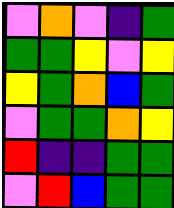[["violet", "orange", "violet", "indigo", "green"], ["green", "green", "yellow", "violet", "yellow"], ["yellow", "green", "orange", "blue", "green"], ["violet", "green", "green", "orange", "yellow"], ["red", "indigo", "indigo", "green", "green"], ["violet", "red", "blue", "green", "green"]]